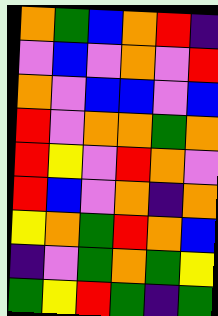[["orange", "green", "blue", "orange", "red", "indigo"], ["violet", "blue", "violet", "orange", "violet", "red"], ["orange", "violet", "blue", "blue", "violet", "blue"], ["red", "violet", "orange", "orange", "green", "orange"], ["red", "yellow", "violet", "red", "orange", "violet"], ["red", "blue", "violet", "orange", "indigo", "orange"], ["yellow", "orange", "green", "red", "orange", "blue"], ["indigo", "violet", "green", "orange", "green", "yellow"], ["green", "yellow", "red", "green", "indigo", "green"]]